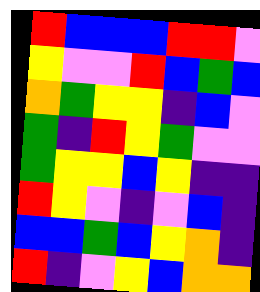[["red", "blue", "blue", "blue", "red", "red", "violet"], ["yellow", "violet", "violet", "red", "blue", "green", "blue"], ["orange", "green", "yellow", "yellow", "indigo", "blue", "violet"], ["green", "indigo", "red", "yellow", "green", "violet", "violet"], ["green", "yellow", "yellow", "blue", "yellow", "indigo", "indigo"], ["red", "yellow", "violet", "indigo", "violet", "blue", "indigo"], ["blue", "blue", "green", "blue", "yellow", "orange", "indigo"], ["red", "indigo", "violet", "yellow", "blue", "orange", "orange"]]